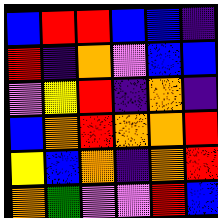[["blue", "red", "red", "blue", "blue", "indigo"], ["red", "indigo", "orange", "violet", "blue", "blue"], ["violet", "yellow", "red", "indigo", "orange", "indigo"], ["blue", "orange", "red", "orange", "orange", "red"], ["yellow", "blue", "orange", "indigo", "orange", "red"], ["orange", "green", "violet", "violet", "red", "blue"]]